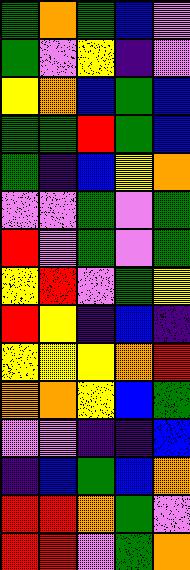[["green", "orange", "green", "blue", "violet"], ["green", "violet", "yellow", "indigo", "violet"], ["yellow", "orange", "blue", "green", "blue"], ["green", "green", "red", "green", "blue"], ["green", "indigo", "blue", "yellow", "orange"], ["violet", "violet", "green", "violet", "green"], ["red", "violet", "green", "violet", "green"], ["yellow", "red", "violet", "green", "yellow"], ["red", "yellow", "indigo", "blue", "indigo"], ["yellow", "yellow", "yellow", "orange", "red"], ["orange", "orange", "yellow", "blue", "green"], ["violet", "violet", "indigo", "indigo", "blue"], ["indigo", "blue", "green", "blue", "orange"], ["red", "red", "orange", "green", "violet"], ["red", "red", "violet", "green", "orange"]]